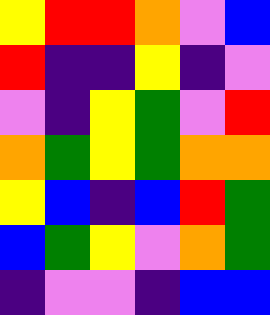[["yellow", "red", "red", "orange", "violet", "blue"], ["red", "indigo", "indigo", "yellow", "indigo", "violet"], ["violet", "indigo", "yellow", "green", "violet", "red"], ["orange", "green", "yellow", "green", "orange", "orange"], ["yellow", "blue", "indigo", "blue", "red", "green"], ["blue", "green", "yellow", "violet", "orange", "green"], ["indigo", "violet", "violet", "indigo", "blue", "blue"]]